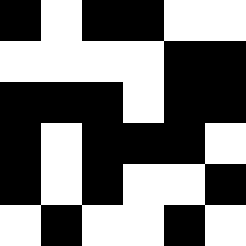[["black", "white", "black", "black", "white", "white"], ["white", "white", "white", "white", "black", "black"], ["black", "black", "black", "white", "black", "black"], ["black", "white", "black", "black", "black", "white"], ["black", "white", "black", "white", "white", "black"], ["white", "black", "white", "white", "black", "white"]]